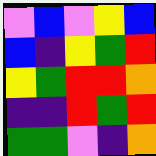[["violet", "blue", "violet", "yellow", "blue"], ["blue", "indigo", "yellow", "green", "red"], ["yellow", "green", "red", "red", "orange"], ["indigo", "indigo", "red", "green", "red"], ["green", "green", "violet", "indigo", "orange"]]